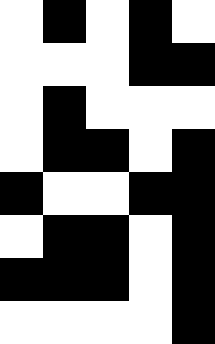[["white", "black", "white", "black", "white"], ["white", "white", "white", "black", "black"], ["white", "black", "white", "white", "white"], ["white", "black", "black", "white", "black"], ["black", "white", "white", "black", "black"], ["white", "black", "black", "white", "black"], ["black", "black", "black", "white", "black"], ["white", "white", "white", "white", "black"]]